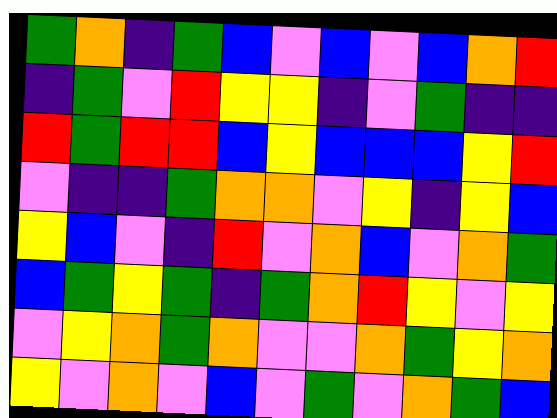[["green", "orange", "indigo", "green", "blue", "violet", "blue", "violet", "blue", "orange", "red"], ["indigo", "green", "violet", "red", "yellow", "yellow", "indigo", "violet", "green", "indigo", "indigo"], ["red", "green", "red", "red", "blue", "yellow", "blue", "blue", "blue", "yellow", "red"], ["violet", "indigo", "indigo", "green", "orange", "orange", "violet", "yellow", "indigo", "yellow", "blue"], ["yellow", "blue", "violet", "indigo", "red", "violet", "orange", "blue", "violet", "orange", "green"], ["blue", "green", "yellow", "green", "indigo", "green", "orange", "red", "yellow", "violet", "yellow"], ["violet", "yellow", "orange", "green", "orange", "violet", "violet", "orange", "green", "yellow", "orange"], ["yellow", "violet", "orange", "violet", "blue", "violet", "green", "violet", "orange", "green", "blue"]]